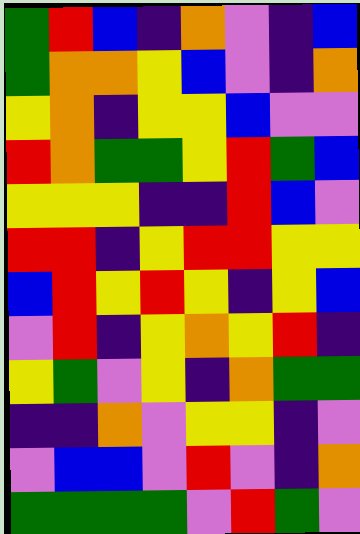[["green", "red", "blue", "indigo", "orange", "violet", "indigo", "blue"], ["green", "orange", "orange", "yellow", "blue", "violet", "indigo", "orange"], ["yellow", "orange", "indigo", "yellow", "yellow", "blue", "violet", "violet"], ["red", "orange", "green", "green", "yellow", "red", "green", "blue"], ["yellow", "yellow", "yellow", "indigo", "indigo", "red", "blue", "violet"], ["red", "red", "indigo", "yellow", "red", "red", "yellow", "yellow"], ["blue", "red", "yellow", "red", "yellow", "indigo", "yellow", "blue"], ["violet", "red", "indigo", "yellow", "orange", "yellow", "red", "indigo"], ["yellow", "green", "violet", "yellow", "indigo", "orange", "green", "green"], ["indigo", "indigo", "orange", "violet", "yellow", "yellow", "indigo", "violet"], ["violet", "blue", "blue", "violet", "red", "violet", "indigo", "orange"], ["green", "green", "green", "green", "violet", "red", "green", "violet"]]